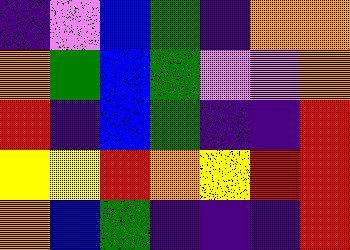[["indigo", "violet", "blue", "green", "indigo", "orange", "orange"], ["orange", "green", "blue", "green", "violet", "violet", "orange"], ["red", "indigo", "blue", "green", "indigo", "indigo", "red"], ["yellow", "yellow", "red", "orange", "yellow", "red", "red"], ["orange", "blue", "green", "indigo", "indigo", "indigo", "red"]]